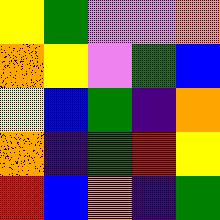[["yellow", "green", "violet", "violet", "orange"], ["orange", "yellow", "violet", "green", "blue"], ["yellow", "blue", "green", "indigo", "orange"], ["orange", "indigo", "green", "red", "yellow"], ["red", "blue", "orange", "indigo", "green"]]